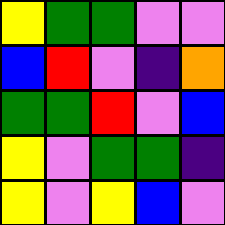[["yellow", "green", "green", "violet", "violet"], ["blue", "red", "violet", "indigo", "orange"], ["green", "green", "red", "violet", "blue"], ["yellow", "violet", "green", "green", "indigo"], ["yellow", "violet", "yellow", "blue", "violet"]]